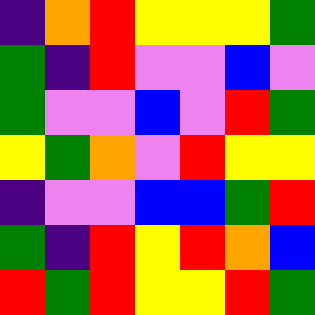[["indigo", "orange", "red", "yellow", "yellow", "yellow", "green"], ["green", "indigo", "red", "violet", "violet", "blue", "violet"], ["green", "violet", "violet", "blue", "violet", "red", "green"], ["yellow", "green", "orange", "violet", "red", "yellow", "yellow"], ["indigo", "violet", "violet", "blue", "blue", "green", "red"], ["green", "indigo", "red", "yellow", "red", "orange", "blue"], ["red", "green", "red", "yellow", "yellow", "red", "green"]]